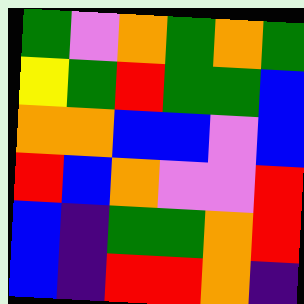[["green", "violet", "orange", "green", "orange", "green"], ["yellow", "green", "red", "green", "green", "blue"], ["orange", "orange", "blue", "blue", "violet", "blue"], ["red", "blue", "orange", "violet", "violet", "red"], ["blue", "indigo", "green", "green", "orange", "red"], ["blue", "indigo", "red", "red", "orange", "indigo"]]